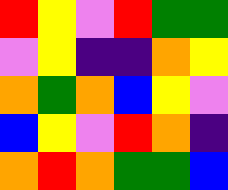[["red", "yellow", "violet", "red", "green", "green"], ["violet", "yellow", "indigo", "indigo", "orange", "yellow"], ["orange", "green", "orange", "blue", "yellow", "violet"], ["blue", "yellow", "violet", "red", "orange", "indigo"], ["orange", "red", "orange", "green", "green", "blue"]]